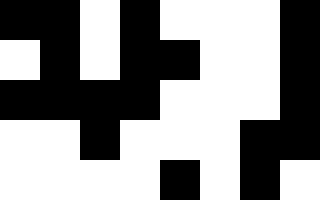[["black", "black", "white", "black", "white", "white", "white", "black"], ["white", "black", "white", "black", "black", "white", "white", "black"], ["black", "black", "black", "black", "white", "white", "white", "black"], ["white", "white", "black", "white", "white", "white", "black", "black"], ["white", "white", "white", "white", "black", "white", "black", "white"]]